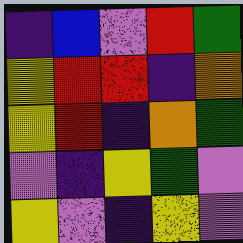[["indigo", "blue", "violet", "red", "green"], ["yellow", "red", "red", "indigo", "orange"], ["yellow", "red", "indigo", "orange", "green"], ["violet", "indigo", "yellow", "green", "violet"], ["yellow", "violet", "indigo", "yellow", "violet"]]